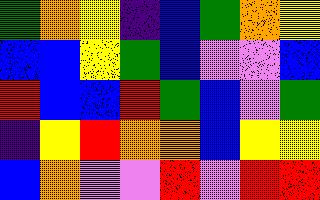[["green", "orange", "yellow", "indigo", "blue", "green", "orange", "yellow"], ["blue", "blue", "yellow", "green", "blue", "violet", "violet", "blue"], ["red", "blue", "blue", "red", "green", "blue", "violet", "green"], ["indigo", "yellow", "red", "orange", "orange", "blue", "yellow", "yellow"], ["blue", "orange", "violet", "violet", "red", "violet", "red", "red"]]